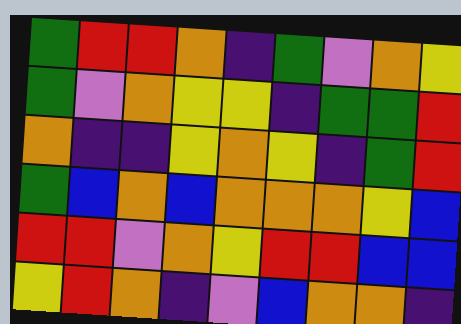[["green", "red", "red", "orange", "indigo", "green", "violet", "orange", "yellow"], ["green", "violet", "orange", "yellow", "yellow", "indigo", "green", "green", "red"], ["orange", "indigo", "indigo", "yellow", "orange", "yellow", "indigo", "green", "red"], ["green", "blue", "orange", "blue", "orange", "orange", "orange", "yellow", "blue"], ["red", "red", "violet", "orange", "yellow", "red", "red", "blue", "blue"], ["yellow", "red", "orange", "indigo", "violet", "blue", "orange", "orange", "indigo"]]